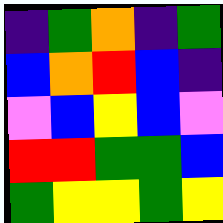[["indigo", "green", "orange", "indigo", "green"], ["blue", "orange", "red", "blue", "indigo"], ["violet", "blue", "yellow", "blue", "violet"], ["red", "red", "green", "green", "blue"], ["green", "yellow", "yellow", "green", "yellow"]]